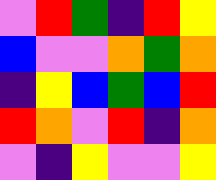[["violet", "red", "green", "indigo", "red", "yellow"], ["blue", "violet", "violet", "orange", "green", "orange"], ["indigo", "yellow", "blue", "green", "blue", "red"], ["red", "orange", "violet", "red", "indigo", "orange"], ["violet", "indigo", "yellow", "violet", "violet", "yellow"]]